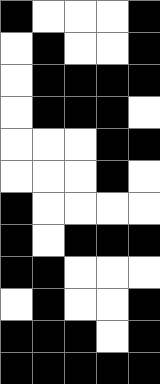[["black", "white", "white", "white", "black"], ["white", "black", "white", "white", "black"], ["white", "black", "black", "black", "black"], ["white", "black", "black", "black", "white"], ["white", "white", "white", "black", "black"], ["white", "white", "white", "black", "white"], ["black", "white", "white", "white", "white"], ["black", "white", "black", "black", "black"], ["black", "black", "white", "white", "white"], ["white", "black", "white", "white", "black"], ["black", "black", "black", "white", "black"], ["black", "black", "black", "black", "black"]]